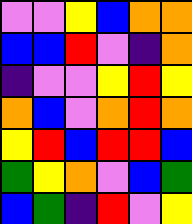[["violet", "violet", "yellow", "blue", "orange", "orange"], ["blue", "blue", "red", "violet", "indigo", "orange"], ["indigo", "violet", "violet", "yellow", "red", "yellow"], ["orange", "blue", "violet", "orange", "red", "orange"], ["yellow", "red", "blue", "red", "red", "blue"], ["green", "yellow", "orange", "violet", "blue", "green"], ["blue", "green", "indigo", "red", "violet", "yellow"]]